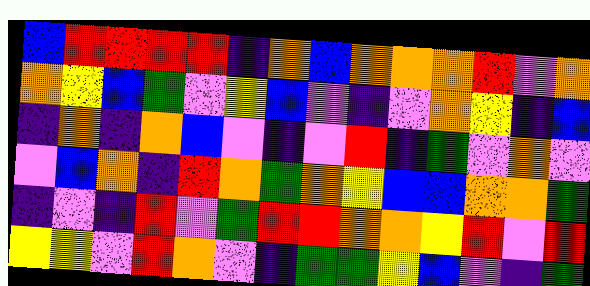[["blue", "red", "red", "red", "red", "indigo", "orange", "blue", "orange", "orange", "orange", "red", "violet", "orange"], ["orange", "yellow", "blue", "green", "violet", "yellow", "blue", "violet", "indigo", "violet", "orange", "yellow", "indigo", "blue"], ["indigo", "orange", "indigo", "orange", "blue", "violet", "indigo", "violet", "red", "indigo", "green", "violet", "orange", "violet"], ["violet", "blue", "orange", "indigo", "red", "orange", "green", "orange", "yellow", "blue", "blue", "orange", "orange", "green"], ["indigo", "violet", "indigo", "red", "violet", "green", "red", "red", "orange", "orange", "yellow", "red", "violet", "red"], ["yellow", "yellow", "violet", "red", "orange", "violet", "indigo", "green", "green", "yellow", "blue", "violet", "indigo", "green"]]